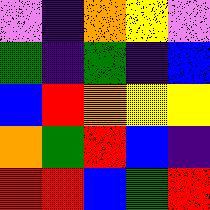[["violet", "indigo", "orange", "yellow", "violet"], ["green", "indigo", "green", "indigo", "blue"], ["blue", "red", "orange", "yellow", "yellow"], ["orange", "green", "red", "blue", "indigo"], ["red", "red", "blue", "green", "red"]]